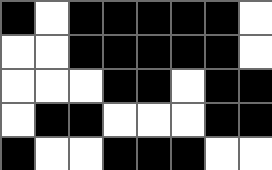[["black", "white", "black", "black", "black", "black", "black", "white"], ["white", "white", "black", "black", "black", "black", "black", "white"], ["white", "white", "white", "black", "black", "white", "black", "black"], ["white", "black", "black", "white", "white", "white", "black", "black"], ["black", "white", "white", "black", "black", "black", "white", "white"]]